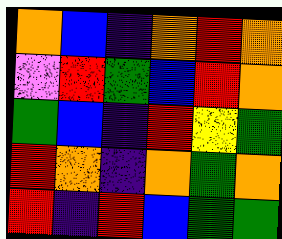[["orange", "blue", "indigo", "orange", "red", "orange"], ["violet", "red", "green", "blue", "red", "orange"], ["green", "blue", "indigo", "red", "yellow", "green"], ["red", "orange", "indigo", "orange", "green", "orange"], ["red", "indigo", "red", "blue", "green", "green"]]